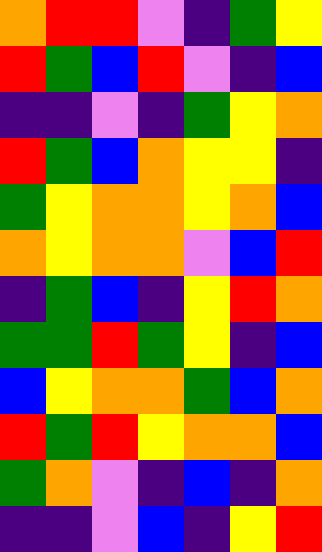[["orange", "red", "red", "violet", "indigo", "green", "yellow"], ["red", "green", "blue", "red", "violet", "indigo", "blue"], ["indigo", "indigo", "violet", "indigo", "green", "yellow", "orange"], ["red", "green", "blue", "orange", "yellow", "yellow", "indigo"], ["green", "yellow", "orange", "orange", "yellow", "orange", "blue"], ["orange", "yellow", "orange", "orange", "violet", "blue", "red"], ["indigo", "green", "blue", "indigo", "yellow", "red", "orange"], ["green", "green", "red", "green", "yellow", "indigo", "blue"], ["blue", "yellow", "orange", "orange", "green", "blue", "orange"], ["red", "green", "red", "yellow", "orange", "orange", "blue"], ["green", "orange", "violet", "indigo", "blue", "indigo", "orange"], ["indigo", "indigo", "violet", "blue", "indigo", "yellow", "red"]]